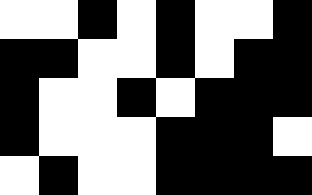[["white", "white", "black", "white", "black", "white", "white", "black"], ["black", "black", "white", "white", "black", "white", "black", "black"], ["black", "white", "white", "black", "white", "black", "black", "black"], ["black", "white", "white", "white", "black", "black", "black", "white"], ["white", "black", "white", "white", "black", "black", "black", "black"]]